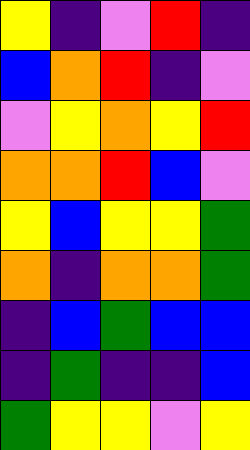[["yellow", "indigo", "violet", "red", "indigo"], ["blue", "orange", "red", "indigo", "violet"], ["violet", "yellow", "orange", "yellow", "red"], ["orange", "orange", "red", "blue", "violet"], ["yellow", "blue", "yellow", "yellow", "green"], ["orange", "indigo", "orange", "orange", "green"], ["indigo", "blue", "green", "blue", "blue"], ["indigo", "green", "indigo", "indigo", "blue"], ["green", "yellow", "yellow", "violet", "yellow"]]